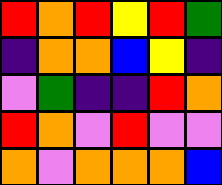[["red", "orange", "red", "yellow", "red", "green"], ["indigo", "orange", "orange", "blue", "yellow", "indigo"], ["violet", "green", "indigo", "indigo", "red", "orange"], ["red", "orange", "violet", "red", "violet", "violet"], ["orange", "violet", "orange", "orange", "orange", "blue"]]